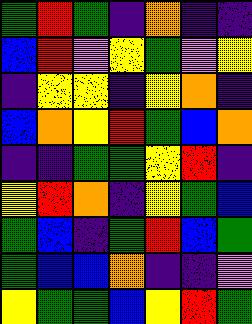[["green", "red", "green", "indigo", "orange", "indigo", "indigo"], ["blue", "red", "violet", "yellow", "green", "violet", "yellow"], ["indigo", "yellow", "yellow", "indigo", "yellow", "orange", "indigo"], ["blue", "orange", "yellow", "red", "green", "blue", "orange"], ["indigo", "indigo", "green", "green", "yellow", "red", "indigo"], ["yellow", "red", "orange", "indigo", "yellow", "green", "blue"], ["green", "blue", "indigo", "green", "red", "blue", "green"], ["green", "blue", "blue", "orange", "indigo", "indigo", "violet"], ["yellow", "green", "green", "blue", "yellow", "red", "green"]]